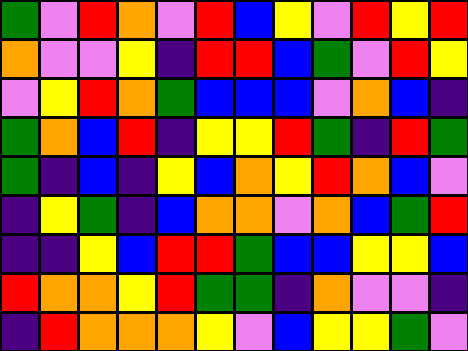[["green", "violet", "red", "orange", "violet", "red", "blue", "yellow", "violet", "red", "yellow", "red"], ["orange", "violet", "violet", "yellow", "indigo", "red", "red", "blue", "green", "violet", "red", "yellow"], ["violet", "yellow", "red", "orange", "green", "blue", "blue", "blue", "violet", "orange", "blue", "indigo"], ["green", "orange", "blue", "red", "indigo", "yellow", "yellow", "red", "green", "indigo", "red", "green"], ["green", "indigo", "blue", "indigo", "yellow", "blue", "orange", "yellow", "red", "orange", "blue", "violet"], ["indigo", "yellow", "green", "indigo", "blue", "orange", "orange", "violet", "orange", "blue", "green", "red"], ["indigo", "indigo", "yellow", "blue", "red", "red", "green", "blue", "blue", "yellow", "yellow", "blue"], ["red", "orange", "orange", "yellow", "red", "green", "green", "indigo", "orange", "violet", "violet", "indigo"], ["indigo", "red", "orange", "orange", "orange", "yellow", "violet", "blue", "yellow", "yellow", "green", "violet"]]